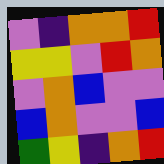[["violet", "indigo", "orange", "orange", "red"], ["yellow", "yellow", "violet", "red", "orange"], ["violet", "orange", "blue", "violet", "violet"], ["blue", "orange", "violet", "violet", "blue"], ["green", "yellow", "indigo", "orange", "red"]]